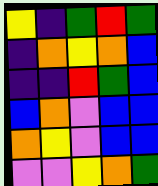[["yellow", "indigo", "green", "red", "green"], ["indigo", "orange", "yellow", "orange", "blue"], ["indigo", "indigo", "red", "green", "blue"], ["blue", "orange", "violet", "blue", "blue"], ["orange", "yellow", "violet", "blue", "blue"], ["violet", "violet", "yellow", "orange", "green"]]